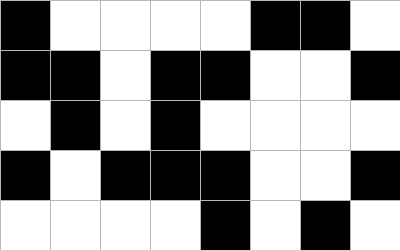[["black", "white", "white", "white", "white", "black", "black", "white"], ["black", "black", "white", "black", "black", "white", "white", "black"], ["white", "black", "white", "black", "white", "white", "white", "white"], ["black", "white", "black", "black", "black", "white", "white", "black"], ["white", "white", "white", "white", "black", "white", "black", "white"]]